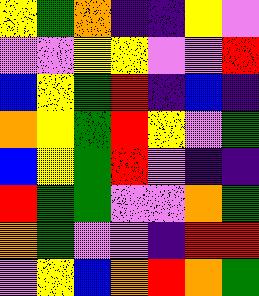[["yellow", "green", "orange", "indigo", "indigo", "yellow", "violet"], ["violet", "violet", "yellow", "yellow", "violet", "violet", "red"], ["blue", "yellow", "green", "red", "indigo", "blue", "indigo"], ["orange", "yellow", "green", "red", "yellow", "violet", "green"], ["blue", "yellow", "green", "red", "violet", "indigo", "indigo"], ["red", "green", "green", "violet", "violet", "orange", "green"], ["orange", "green", "violet", "violet", "indigo", "red", "red"], ["violet", "yellow", "blue", "orange", "red", "orange", "green"]]